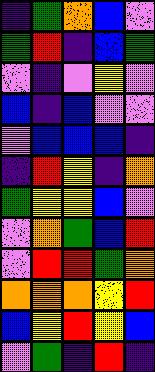[["indigo", "green", "orange", "blue", "violet"], ["green", "red", "indigo", "blue", "green"], ["violet", "indigo", "violet", "yellow", "violet"], ["blue", "indigo", "blue", "violet", "violet"], ["violet", "blue", "blue", "blue", "indigo"], ["indigo", "red", "yellow", "indigo", "orange"], ["green", "yellow", "yellow", "blue", "violet"], ["violet", "orange", "green", "blue", "red"], ["violet", "red", "red", "green", "orange"], ["orange", "orange", "orange", "yellow", "red"], ["blue", "yellow", "red", "yellow", "blue"], ["violet", "green", "indigo", "red", "indigo"]]